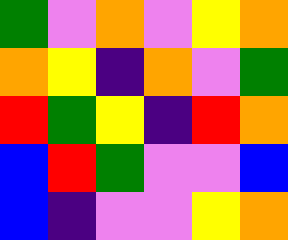[["green", "violet", "orange", "violet", "yellow", "orange"], ["orange", "yellow", "indigo", "orange", "violet", "green"], ["red", "green", "yellow", "indigo", "red", "orange"], ["blue", "red", "green", "violet", "violet", "blue"], ["blue", "indigo", "violet", "violet", "yellow", "orange"]]